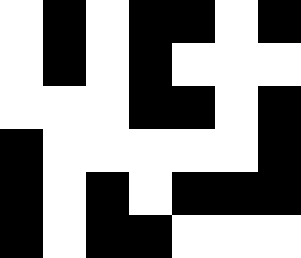[["white", "black", "white", "black", "black", "white", "black"], ["white", "black", "white", "black", "white", "white", "white"], ["white", "white", "white", "black", "black", "white", "black"], ["black", "white", "white", "white", "white", "white", "black"], ["black", "white", "black", "white", "black", "black", "black"], ["black", "white", "black", "black", "white", "white", "white"]]